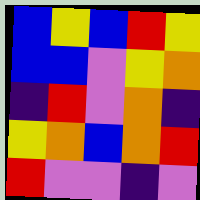[["blue", "yellow", "blue", "red", "yellow"], ["blue", "blue", "violet", "yellow", "orange"], ["indigo", "red", "violet", "orange", "indigo"], ["yellow", "orange", "blue", "orange", "red"], ["red", "violet", "violet", "indigo", "violet"]]